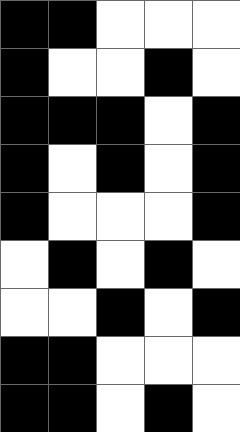[["black", "black", "white", "white", "white"], ["black", "white", "white", "black", "white"], ["black", "black", "black", "white", "black"], ["black", "white", "black", "white", "black"], ["black", "white", "white", "white", "black"], ["white", "black", "white", "black", "white"], ["white", "white", "black", "white", "black"], ["black", "black", "white", "white", "white"], ["black", "black", "white", "black", "white"]]